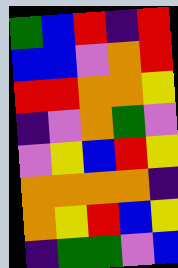[["green", "blue", "red", "indigo", "red"], ["blue", "blue", "violet", "orange", "red"], ["red", "red", "orange", "orange", "yellow"], ["indigo", "violet", "orange", "green", "violet"], ["violet", "yellow", "blue", "red", "yellow"], ["orange", "orange", "orange", "orange", "indigo"], ["orange", "yellow", "red", "blue", "yellow"], ["indigo", "green", "green", "violet", "blue"]]